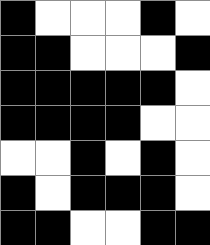[["black", "white", "white", "white", "black", "white"], ["black", "black", "white", "white", "white", "black"], ["black", "black", "black", "black", "black", "white"], ["black", "black", "black", "black", "white", "white"], ["white", "white", "black", "white", "black", "white"], ["black", "white", "black", "black", "black", "white"], ["black", "black", "white", "white", "black", "black"]]